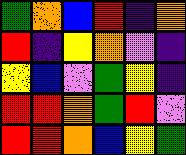[["green", "orange", "blue", "red", "indigo", "orange"], ["red", "indigo", "yellow", "orange", "violet", "indigo"], ["yellow", "blue", "violet", "green", "yellow", "indigo"], ["red", "red", "orange", "green", "red", "violet"], ["red", "red", "orange", "blue", "yellow", "green"]]